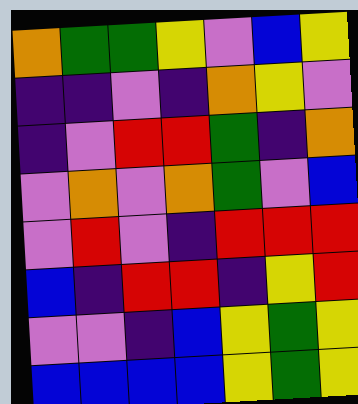[["orange", "green", "green", "yellow", "violet", "blue", "yellow"], ["indigo", "indigo", "violet", "indigo", "orange", "yellow", "violet"], ["indigo", "violet", "red", "red", "green", "indigo", "orange"], ["violet", "orange", "violet", "orange", "green", "violet", "blue"], ["violet", "red", "violet", "indigo", "red", "red", "red"], ["blue", "indigo", "red", "red", "indigo", "yellow", "red"], ["violet", "violet", "indigo", "blue", "yellow", "green", "yellow"], ["blue", "blue", "blue", "blue", "yellow", "green", "yellow"]]